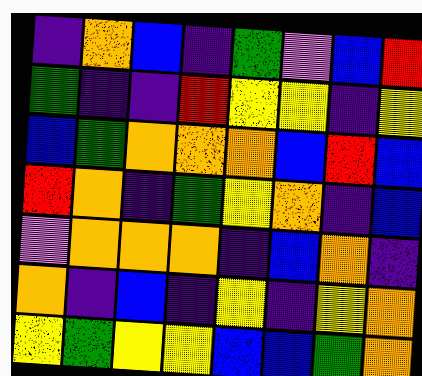[["indigo", "orange", "blue", "indigo", "green", "violet", "blue", "red"], ["green", "indigo", "indigo", "red", "yellow", "yellow", "indigo", "yellow"], ["blue", "green", "orange", "orange", "orange", "blue", "red", "blue"], ["red", "orange", "indigo", "green", "yellow", "orange", "indigo", "blue"], ["violet", "orange", "orange", "orange", "indigo", "blue", "orange", "indigo"], ["orange", "indigo", "blue", "indigo", "yellow", "indigo", "yellow", "orange"], ["yellow", "green", "yellow", "yellow", "blue", "blue", "green", "orange"]]